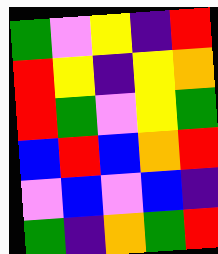[["green", "violet", "yellow", "indigo", "red"], ["red", "yellow", "indigo", "yellow", "orange"], ["red", "green", "violet", "yellow", "green"], ["blue", "red", "blue", "orange", "red"], ["violet", "blue", "violet", "blue", "indigo"], ["green", "indigo", "orange", "green", "red"]]